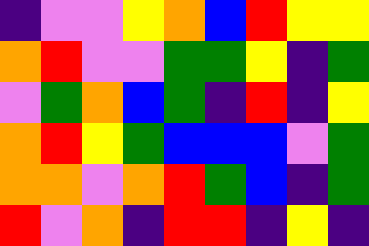[["indigo", "violet", "violet", "yellow", "orange", "blue", "red", "yellow", "yellow"], ["orange", "red", "violet", "violet", "green", "green", "yellow", "indigo", "green"], ["violet", "green", "orange", "blue", "green", "indigo", "red", "indigo", "yellow"], ["orange", "red", "yellow", "green", "blue", "blue", "blue", "violet", "green"], ["orange", "orange", "violet", "orange", "red", "green", "blue", "indigo", "green"], ["red", "violet", "orange", "indigo", "red", "red", "indigo", "yellow", "indigo"]]